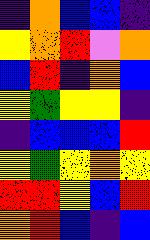[["indigo", "orange", "blue", "blue", "indigo"], ["yellow", "orange", "red", "violet", "orange"], ["blue", "red", "indigo", "orange", "blue"], ["yellow", "green", "yellow", "yellow", "indigo"], ["indigo", "blue", "blue", "blue", "red"], ["yellow", "green", "yellow", "orange", "yellow"], ["red", "red", "yellow", "blue", "red"], ["orange", "red", "blue", "indigo", "blue"]]